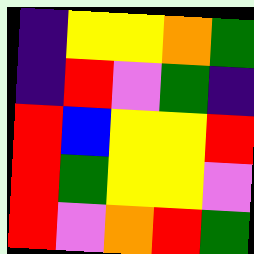[["indigo", "yellow", "yellow", "orange", "green"], ["indigo", "red", "violet", "green", "indigo"], ["red", "blue", "yellow", "yellow", "red"], ["red", "green", "yellow", "yellow", "violet"], ["red", "violet", "orange", "red", "green"]]